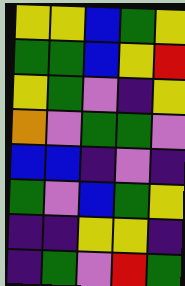[["yellow", "yellow", "blue", "green", "yellow"], ["green", "green", "blue", "yellow", "red"], ["yellow", "green", "violet", "indigo", "yellow"], ["orange", "violet", "green", "green", "violet"], ["blue", "blue", "indigo", "violet", "indigo"], ["green", "violet", "blue", "green", "yellow"], ["indigo", "indigo", "yellow", "yellow", "indigo"], ["indigo", "green", "violet", "red", "green"]]